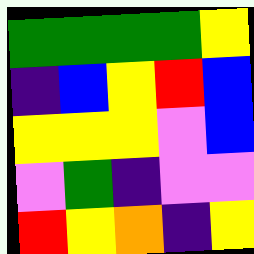[["green", "green", "green", "green", "yellow"], ["indigo", "blue", "yellow", "red", "blue"], ["yellow", "yellow", "yellow", "violet", "blue"], ["violet", "green", "indigo", "violet", "violet"], ["red", "yellow", "orange", "indigo", "yellow"]]